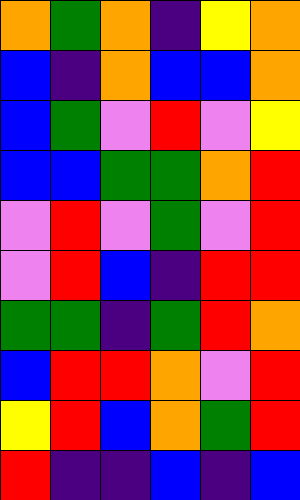[["orange", "green", "orange", "indigo", "yellow", "orange"], ["blue", "indigo", "orange", "blue", "blue", "orange"], ["blue", "green", "violet", "red", "violet", "yellow"], ["blue", "blue", "green", "green", "orange", "red"], ["violet", "red", "violet", "green", "violet", "red"], ["violet", "red", "blue", "indigo", "red", "red"], ["green", "green", "indigo", "green", "red", "orange"], ["blue", "red", "red", "orange", "violet", "red"], ["yellow", "red", "blue", "orange", "green", "red"], ["red", "indigo", "indigo", "blue", "indigo", "blue"]]